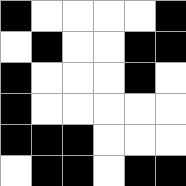[["black", "white", "white", "white", "white", "black"], ["white", "black", "white", "white", "black", "black"], ["black", "white", "white", "white", "black", "white"], ["black", "white", "white", "white", "white", "white"], ["black", "black", "black", "white", "white", "white"], ["white", "black", "black", "white", "black", "black"]]